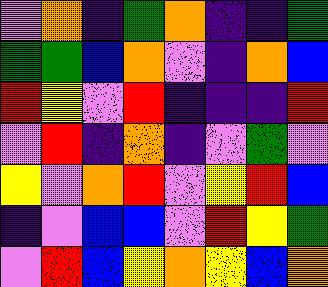[["violet", "orange", "indigo", "green", "orange", "indigo", "indigo", "green"], ["green", "green", "blue", "orange", "violet", "indigo", "orange", "blue"], ["red", "yellow", "violet", "red", "indigo", "indigo", "indigo", "red"], ["violet", "red", "indigo", "orange", "indigo", "violet", "green", "violet"], ["yellow", "violet", "orange", "red", "violet", "yellow", "red", "blue"], ["indigo", "violet", "blue", "blue", "violet", "red", "yellow", "green"], ["violet", "red", "blue", "yellow", "orange", "yellow", "blue", "orange"]]